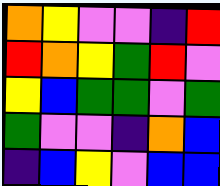[["orange", "yellow", "violet", "violet", "indigo", "red"], ["red", "orange", "yellow", "green", "red", "violet"], ["yellow", "blue", "green", "green", "violet", "green"], ["green", "violet", "violet", "indigo", "orange", "blue"], ["indigo", "blue", "yellow", "violet", "blue", "blue"]]